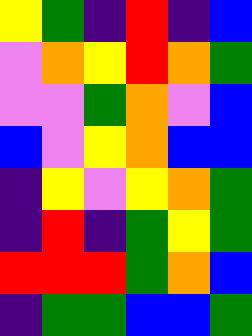[["yellow", "green", "indigo", "red", "indigo", "blue"], ["violet", "orange", "yellow", "red", "orange", "green"], ["violet", "violet", "green", "orange", "violet", "blue"], ["blue", "violet", "yellow", "orange", "blue", "blue"], ["indigo", "yellow", "violet", "yellow", "orange", "green"], ["indigo", "red", "indigo", "green", "yellow", "green"], ["red", "red", "red", "green", "orange", "blue"], ["indigo", "green", "green", "blue", "blue", "green"]]